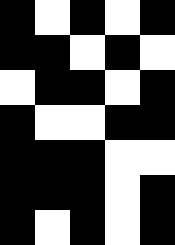[["black", "white", "black", "white", "black"], ["black", "black", "white", "black", "white"], ["white", "black", "black", "white", "black"], ["black", "white", "white", "black", "black"], ["black", "black", "black", "white", "white"], ["black", "black", "black", "white", "black"], ["black", "white", "black", "white", "black"]]